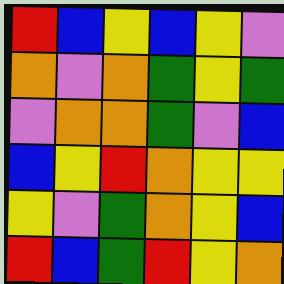[["red", "blue", "yellow", "blue", "yellow", "violet"], ["orange", "violet", "orange", "green", "yellow", "green"], ["violet", "orange", "orange", "green", "violet", "blue"], ["blue", "yellow", "red", "orange", "yellow", "yellow"], ["yellow", "violet", "green", "orange", "yellow", "blue"], ["red", "blue", "green", "red", "yellow", "orange"]]